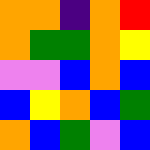[["orange", "orange", "indigo", "orange", "red"], ["orange", "green", "green", "orange", "yellow"], ["violet", "violet", "blue", "orange", "blue"], ["blue", "yellow", "orange", "blue", "green"], ["orange", "blue", "green", "violet", "blue"]]